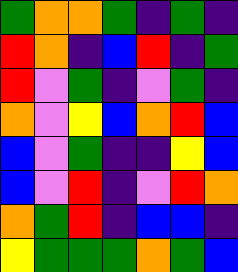[["green", "orange", "orange", "green", "indigo", "green", "indigo"], ["red", "orange", "indigo", "blue", "red", "indigo", "green"], ["red", "violet", "green", "indigo", "violet", "green", "indigo"], ["orange", "violet", "yellow", "blue", "orange", "red", "blue"], ["blue", "violet", "green", "indigo", "indigo", "yellow", "blue"], ["blue", "violet", "red", "indigo", "violet", "red", "orange"], ["orange", "green", "red", "indigo", "blue", "blue", "indigo"], ["yellow", "green", "green", "green", "orange", "green", "blue"]]